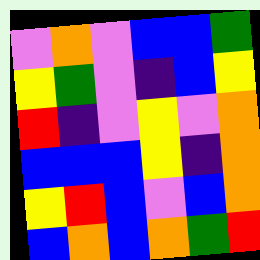[["violet", "orange", "violet", "blue", "blue", "green"], ["yellow", "green", "violet", "indigo", "blue", "yellow"], ["red", "indigo", "violet", "yellow", "violet", "orange"], ["blue", "blue", "blue", "yellow", "indigo", "orange"], ["yellow", "red", "blue", "violet", "blue", "orange"], ["blue", "orange", "blue", "orange", "green", "red"]]